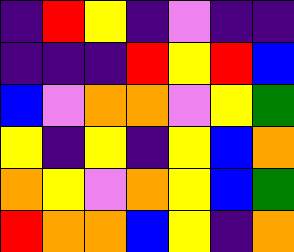[["indigo", "red", "yellow", "indigo", "violet", "indigo", "indigo"], ["indigo", "indigo", "indigo", "red", "yellow", "red", "blue"], ["blue", "violet", "orange", "orange", "violet", "yellow", "green"], ["yellow", "indigo", "yellow", "indigo", "yellow", "blue", "orange"], ["orange", "yellow", "violet", "orange", "yellow", "blue", "green"], ["red", "orange", "orange", "blue", "yellow", "indigo", "orange"]]